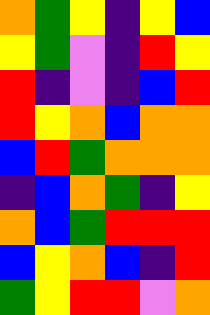[["orange", "green", "yellow", "indigo", "yellow", "blue"], ["yellow", "green", "violet", "indigo", "red", "yellow"], ["red", "indigo", "violet", "indigo", "blue", "red"], ["red", "yellow", "orange", "blue", "orange", "orange"], ["blue", "red", "green", "orange", "orange", "orange"], ["indigo", "blue", "orange", "green", "indigo", "yellow"], ["orange", "blue", "green", "red", "red", "red"], ["blue", "yellow", "orange", "blue", "indigo", "red"], ["green", "yellow", "red", "red", "violet", "orange"]]